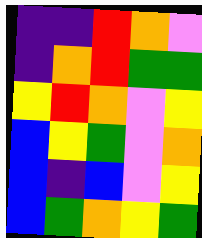[["indigo", "indigo", "red", "orange", "violet"], ["indigo", "orange", "red", "green", "green"], ["yellow", "red", "orange", "violet", "yellow"], ["blue", "yellow", "green", "violet", "orange"], ["blue", "indigo", "blue", "violet", "yellow"], ["blue", "green", "orange", "yellow", "green"]]